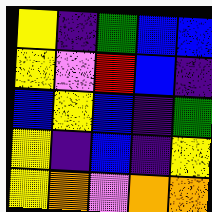[["yellow", "indigo", "green", "blue", "blue"], ["yellow", "violet", "red", "blue", "indigo"], ["blue", "yellow", "blue", "indigo", "green"], ["yellow", "indigo", "blue", "indigo", "yellow"], ["yellow", "orange", "violet", "orange", "orange"]]